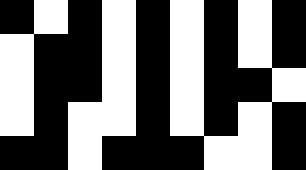[["black", "white", "black", "white", "black", "white", "black", "white", "black"], ["white", "black", "black", "white", "black", "white", "black", "white", "black"], ["white", "black", "black", "white", "black", "white", "black", "black", "white"], ["white", "black", "white", "white", "black", "white", "black", "white", "black"], ["black", "black", "white", "black", "black", "black", "white", "white", "black"]]